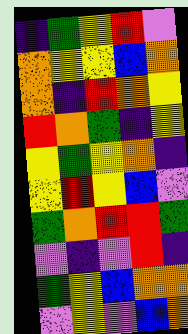[["indigo", "green", "yellow", "red", "violet"], ["orange", "yellow", "yellow", "blue", "orange"], ["orange", "indigo", "red", "orange", "yellow"], ["red", "orange", "green", "indigo", "yellow"], ["yellow", "green", "yellow", "orange", "indigo"], ["yellow", "red", "yellow", "blue", "violet"], ["green", "orange", "red", "red", "green"], ["violet", "indigo", "violet", "red", "indigo"], ["green", "yellow", "blue", "orange", "orange"], ["violet", "yellow", "violet", "blue", "orange"]]